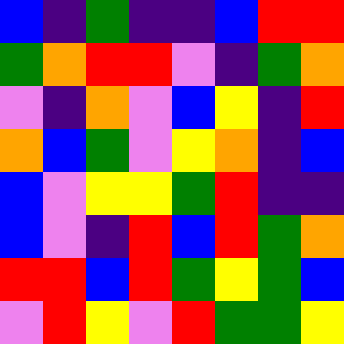[["blue", "indigo", "green", "indigo", "indigo", "blue", "red", "red"], ["green", "orange", "red", "red", "violet", "indigo", "green", "orange"], ["violet", "indigo", "orange", "violet", "blue", "yellow", "indigo", "red"], ["orange", "blue", "green", "violet", "yellow", "orange", "indigo", "blue"], ["blue", "violet", "yellow", "yellow", "green", "red", "indigo", "indigo"], ["blue", "violet", "indigo", "red", "blue", "red", "green", "orange"], ["red", "red", "blue", "red", "green", "yellow", "green", "blue"], ["violet", "red", "yellow", "violet", "red", "green", "green", "yellow"]]